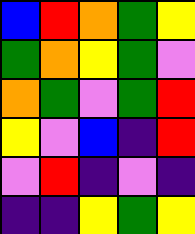[["blue", "red", "orange", "green", "yellow"], ["green", "orange", "yellow", "green", "violet"], ["orange", "green", "violet", "green", "red"], ["yellow", "violet", "blue", "indigo", "red"], ["violet", "red", "indigo", "violet", "indigo"], ["indigo", "indigo", "yellow", "green", "yellow"]]